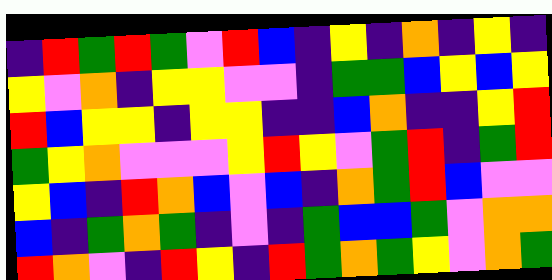[["indigo", "red", "green", "red", "green", "violet", "red", "blue", "indigo", "yellow", "indigo", "orange", "indigo", "yellow", "indigo"], ["yellow", "violet", "orange", "indigo", "yellow", "yellow", "violet", "violet", "indigo", "green", "green", "blue", "yellow", "blue", "yellow"], ["red", "blue", "yellow", "yellow", "indigo", "yellow", "yellow", "indigo", "indigo", "blue", "orange", "indigo", "indigo", "yellow", "red"], ["green", "yellow", "orange", "violet", "violet", "violet", "yellow", "red", "yellow", "violet", "green", "red", "indigo", "green", "red"], ["yellow", "blue", "indigo", "red", "orange", "blue", "violet", "blue", "indigo", "orange", "green", "red", "blue", "violet", "violet"], ["blue", "indigo", "green", "orange", "green", "indigo", "violet", "indigo", "green", "blue", "blue", "green", "violet", "orange", "orange"], ["red", "orange", "violet", "indigo", "red", "yellow", "indigo", "red", "green", "orange", "green", "yellow", "violet", "orange", "green"]]